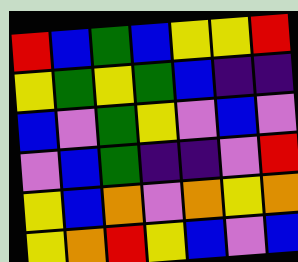[["red", "blue", "green", "blue", "yellow", "yellow", "red"], ["yellow", "green", "yellow", "green", "blue", "indigo", "indigo"], ["blue", "violet", "green", "yellow", "violet", "blue", "violet"], ["violet", "blue", "green", "indigo", "indigo", "violet", "red"], ["yellow", "blue", "orange", "violet", "orange", "yellow", "orange"], ["yellow", "orange", "red", "yellow", "blue", "violet", "blue"]]